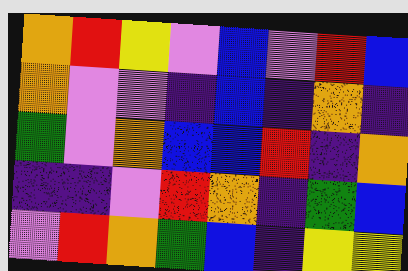[["orange", "red", "yellow", "violet", "blue", "violet", "red", "blue"], ["orange", "violet", "violet", "indigo", "blue", "indigo", "orange", "indigo"], ["green", "violet", "orange", "blue", "blue", "red", "indigo", "orange"], ["indigo", "indigo", "violet", "red", "orange", "indigo", "green", "blue"], ["violet", "red", "orange", "green", "blue", "indigo", "yellow", "yellow"]]